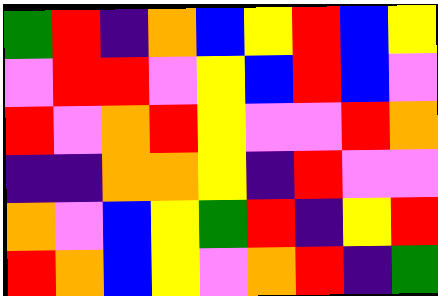[["green", "red", "indigo", "orange", "blue", "yellow", "red", "blue", "yellow"], ["violet", "red", "red", "violet", "yellow", "blue", "red", "blue", "violet"], ["red", "violet", "orange", "red", "yellow", "violet", "violet", "red", "orange"], ["indigo", "indigo", "orange", "orange", "yellow", "indigo", "red", "violet", "violet"], ["orange", "violet", "blue", "yellow", "green", "red", "indigo", "yellow", "red"], ["red", "orange", "blue", "yellow", "violet", "orange", "red", "indigo", "green"]]